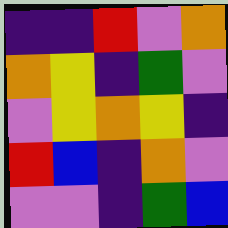[["indigo", "indigo", "red", "violet", "orange"], ["orange", "yellow", "indigo", "green", "violet"], ["violet", "yellow", "orange", "yellow", "indigo"], ["red", "blue", "indigo", "orange", "violet"], ["violet", "violet", "indigo", "green", "blue"]]